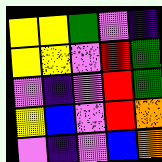[["yellow", "yellow", "green", "violet", "indigo"], ["yellow", "yellow", "violet", "red", "green"], ["violet", "indigo", "violet", "red", "green"], ["yellow", "blue", "violet", "red", "orange"], ["violet", "indigo", "violet", "blue", "orange"]]